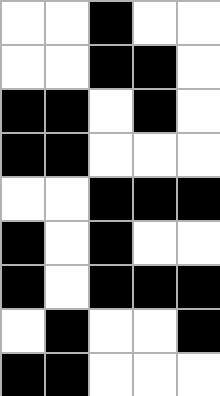[["white", "white", "black", "white", "white"], ["white", "white", "black", "black", "white"], ["black", "black", "white", "black", "white"], ["black", "black", "white", "white", "white"], ["white", "white", "black", "black", "black"], ["black", "white", "black", "white", "white"], ["black", "white", "black", "black", "black"], ["white", "black", "white", "white", "black"], ["black", "black", "white", "white", "white"]]